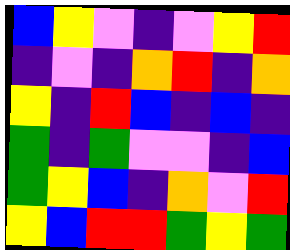[["blue", "yellow", "violet", "indigo", "violet", "yellow", "red"], ["indigo", "violet", "indigo", "orange", "red", "indigo", "orange"], ["yellow", "indigo", "red", "blue", "indigo", "blue", "indigo"], ["green", "indigo", "green", "violet", "violet", "indigo", "blue"], ["green", "yellow", "blue", "indigo", "orange", "violet", "red"], ["yellow", "blue", "red", "red", "green", "yellow", "green"]]